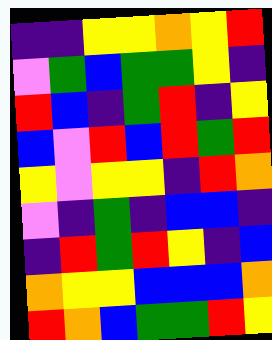[["indigo", "indigo", "yellow", "yellow", "orange", "yellow", "red"], ["violet", "green", "blue", "green", "green", "yellow", "indigo"], ["red", "blue", "indigo", "green", "red", "indigo", "yellow"], ["blue", "violet", "red", "blue", "red", "green", "red"], ["yellow", "violet", "yellow", "yellow", "indigo", "red", "orange"], ["violet", "indigo", "green", "indigo", "blue", "blue", "indigo"], ["indigo", "red", "green", "red", "yellow", "indigo", "blue"], ["orange", "yellow", "yellow", "blue", "blue", "blue", "orange"], ["red", "orange", "blue", "green", "green", "red", "yellow"]]